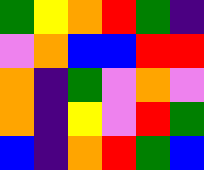[["green", "yellow", "orange", "red", "green", "indigo"], ["violet", "orange", "blue", "blue", "red", "red"], ["orange", "indigo", "green", "violet", "orange", "violet"], ["orange", "indigo", "yellow", "violet", "red", "green"], ["blue", "indigo", "orange", "red", "green", "blue"]]